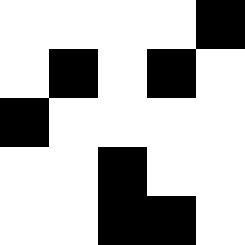[["white", "white", "white", "white", "black"], ["white", "black", "white", "black", "white"], ["black", "white", "white", "white", "white"], ["white", "white", "black", "white", "white"], ["white", "white", "black", "black", "white"]]